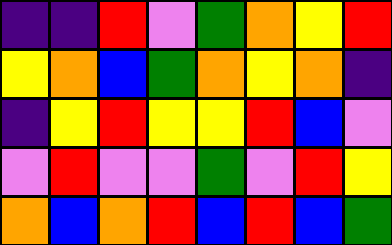[["indigo", "indigo", "red", "violet", "green", "orange", "yellow", "red"], ["yellow", "orange", "blue", "green", "orange", "yellow", "orange", "indigo"], ["indigo", "yellow", "red", "yellow", "yellow", "red", "blue", "violet"], ["violet", "red", "violet", "violet", "green", "violet", "red", "yellow"], ["orange", "blue", "orange", "red", "blue", "red", "blue", "green"]]